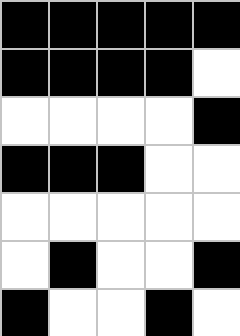[["black", "black", "black", "black", "black"], ["black", "black", "black", "black", "white"], ["white", "white", "white", "white", "black"], ["black", "black", "black", "white", "white"], ["white", "white", "white", "white", "white"], ["white", "black", "white", "white", "black"], ["black", "white", "white", "black", "white"]]